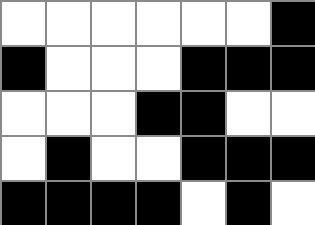[["white", "white", "white", "white", "white", "white", "black"], ["black", "white", "white", "white", "black", "black", "black"], ["white", "white", "white", "black", "black", "white", "white"], ["white", "black", "white", "white", "black", "black", "black"], ["black", "black", "black", "black", "white", "black", "white"]]